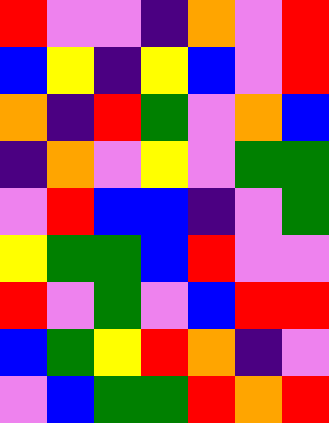[["red", "violet", "violet", "indigo", "orange", "violet", "red"], ["blue", "yellow", "indigo", "yellow", "blue", "violet", "red"], ["orange", "indigo", "red", "green", "violet", "orange", "blue"], ["indigo", "orange", "violet", "yellow", "violet", "green", "green"], ["violet", "red", "blue", "blue", "indigo", "violet", "green"], ["yellow", "green", "green", "blue", "red", "violet", "violet"], ["red", "violet", "green", "violet", "blue", "red", "red"], ["blue", "green", "yellow", "red", "orange", "indigo", "violet"], ["violet", "blue", "green", "green", "red", "orange", "red"]]